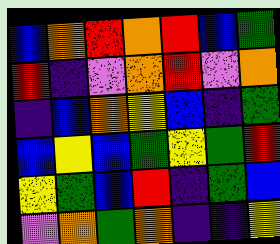[["blue", "orange", "red", "orange", "red", "blue", "green"], ["red", "indigo", "violet", "orange", "red", "violet", "orange"], ["indigo", "blue", "orange", "yellow", "blue", "indigo", "green"], ["blue", "yellow", "blue", "green", "yellow", "green", "red"], ["yellow", "green", "blue", "red", "indigo", "green", "blue"], ["violet", "orange", "green", "orange", "indigo", "indigo", "yellow"]]